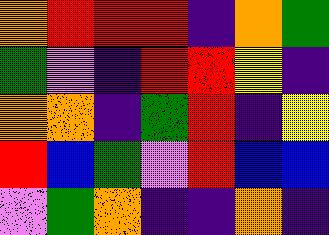[["orange", "red", "red", "red", "indigo", "orange", "green"], ["green", "violet", "indigo", "red", "red", "yellow", "indigo"], ["orange", "orange", "indigo", "green", "red", "indigo", "yellow"], ["red", "blue", "green", "violet", "red", "blue", "blue"], ["violet", "green", "orange", "indigo", "indigo", "orange", "indigo"]]